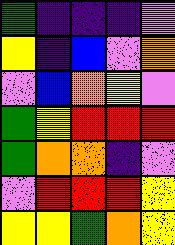[["green", "indigo", "indigo", "indigo", "violet"], ["yellow", "indigo", "blue", "violet", "orange"], ["violet", "blue", "orange", "yellow", "violet"], ["green", "yellow", "red", "red", "red"], ["green", "orange", "orange", "indigo", "violet"], ["violet", "red", "red", "red", "yellow"], ["yellow", "yellow", "green", "orange", "yellow"]]